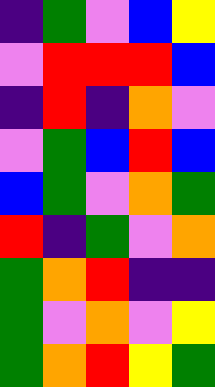[["indigo", "green", "violet", "blue", "yellow"], ["violet", "red", "red", "red", "blue"], ["indigo", "red", "indigo", "orange", "violet"], ["violet", "green", "blue", "red", "blue"], ["blue", "green", "violet", "orange", "green"], ["red", "indigo", "green", "violet", "orange"], ["green", "orange", "red", "indigo", "indigo"], ["green", "violet", "orange", "violet", "yellow"], ["green", "orange", "red", "yellow", "green"]]